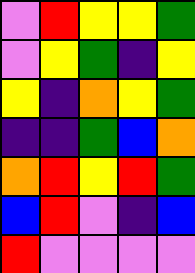[["violet", "red", "yellow", "yellow", "green"], ["violet", "yellow", "green", "indigo", "yellow"], ["yellow", "indigo", "orange", "yellow", "green"], ["indigo", "indigo", "green", "blue", "orange"], ["orange", "red", "yellow", "red", "green"], ["blue", "red", "violet", "indigo", "blue"], ["red", "violet", "violet", "violet", "violet"]]